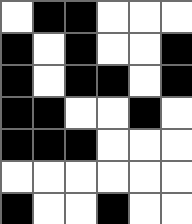[["white", "black", "black", "white", "white", "white"], ["black", "white", "black", "white", "white", "black"], ["black", "white", "black", "black", "white", "black"], ["black", "black", "white", "white", "black", "white"], ["black", "black", "black", "white", "white", "white"], ["white", "white", "white", "white", "white", "white"], ["black", "white", "white", "black", "white", "white"]]